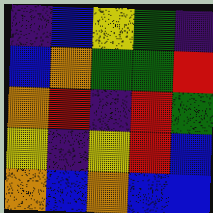[["indigo", "blue", "yellow", "green", "indigo"], ["blue", "orange", "green", "green", "red"], ["orange", "red", "indigo", "red", "green"], ["yellow", "indigo", "yellow", "red", "blue"], ["orange", "blue", "orange", "blue", "blue"]]